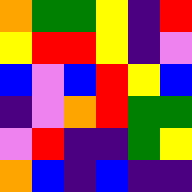[["orange", "green", "green", "yellow", "indigo", "red"], ["yellow", "red", "red", "yellow", "indigo", "violet"], ["blue", "violet", "blue", "red", "yellow", "blue"], ["indigo", "violet", "orange", "red", "green", "green"], ["violet", "red", "indigo", "indigo", "green", "yellow"], ["orange", "blue", "indigo", "blue", "indigo", "indigo"]]